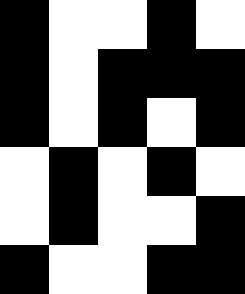[["black", "white", "white", "black", "white"], ["black", "white", "black", "black", "black"], ["black", "white", "black", "white", "black"], ["white", "black", "white", "black", "white"], ["white", "black", "white", "white", "black"], ["black", "white", "white", "black", "black"]]